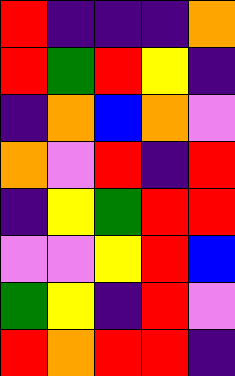[["red", "indigo", "indigo", "indigo", "orange"], ["red", "green", "red", "yellow", "indigo"], ["indigo", "orange", "blue", "orange", "violet"], ["orange", "violet", "red", "indigo", "red"], ["indigo", "yellow", "green", "red", "red"], ["violet", "violet", "yellow", "red", "blue"], ["green", "yellow", "indigo", "red", "violet"], ["red", "orange", "red", "red", "indigo"]]